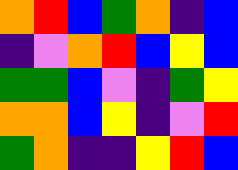[["orange", "red", "blue", "green", "orange", "indigo", "blue"], ["indigo", "violet", "orange", "red", "blue", "yellow", "blue"], ["green", "green", "blue", "violet", "indigo", "green", "yellow"], ["orange", "orange", "blue", "yellow", "indigo", "violet", "red"], ["green", "orange", "indigo", "indigo", "yellow", "red", "blue"]]